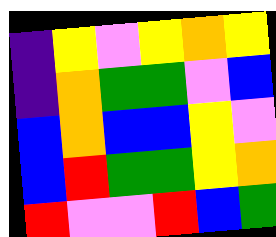[["indigo", "yellow", "violet", "yellow", "orange", "yellow"], ["indigo", "orange", "green", "green", "violet", "blue"], ["blue", "orange", "blue", "blue", "yellow", "violet"], ["blue", "red", "green", "green", "yellow", "orange"], ["red", "violet", "violet", "red", "blue", "green"]]